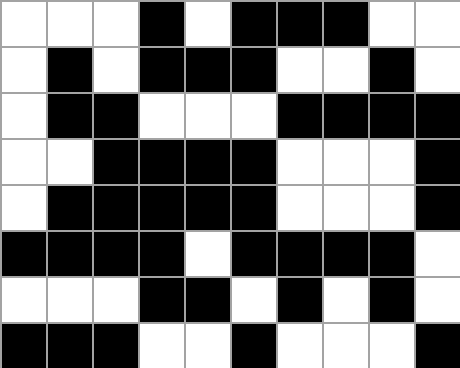[["white", "white", "white", "black", "white", "black", "black", "black", "white", "white"], ["white", "black", "white", "black", "black", "black", "white", "white", "black", "white"], ["white", "black", "black", "white", "white", "white", "black", "black", "black", "black"], ["white", "white", "black", "black", "black", "black", "white", "white", "white", "black"], ["white", "black", "black", "black", "black", "black", "white", "white", "white", "black"], ["black", "black", "black", "black", "white", "black", "black", "black", "black", "white"], ["white", "white", "white", "black", "black", "white", "black", "white", "black", "white"], ["black", "black", "black", "white", "white", "black", "white", "white", "white", "black"]]